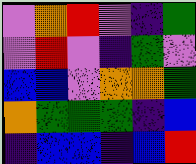[["violet", "orange", "red", "violet", "indigo", "green"], ["violet", "red", "violet", "indigo", "green", "violet"], ["blue", "blue", "violet", "orange", "orange", "green"], ["orange", "green", "green", "green", "indigo", "blue"], ["indigo", "blue", "blue", "indigo", "blue", "red"]]